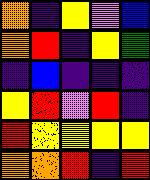[["orange", "indigo", "yellow", "violet", "blue"], ["orange", "red", "indigo", "yellow", "green"], ["indigo", "blue", "indigo", "indigo", "indigo"], ["yellow", "red", "violet", "red", "indigo"], ["red", "yellow", "yellow", "yellow", "yellow"], ["orange", "orange", "red", "indigo", "red"]]